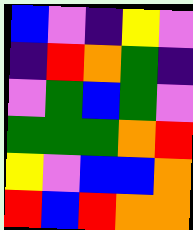[["blue", "violet", "indigo", "yellow", "violet"], ["indigo", "red", "orange", "green", "indigo"], ["violet", "green", "blue", "green", "violet"], ["green", "green", "green", "orange", "red"], ["yellow", "violet", "blue", "blue", "orange"], ["red", "blue", "red", "orange", "orange"]]